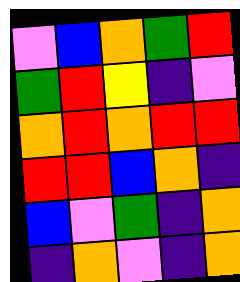[["violet", "blue", "orange", "green", "red"], ["green", "red", "yellow", "indigo", "violet"], ["orange", "red", "orange", "red", "red"], ["red", "red", "blue", "orange", "indigo"], ["blue", "violet", "green", "indigo", "orange"], ["indigo", "orange", "violet", "indigo", "orange"]]